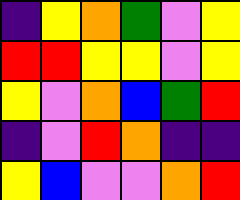[["indigo", "yellow", "orange", "green", "violet", "yellow"], ["red", "red", "yellow", "yellow", "violet", "yellow"], ["yellow", "violet", "orange", "blue", "green", "red"], ["indigo", "violet", "red", "orange", "indigo", "indigo"], ["yellow", "blue", "violet", "violet", "orange", "red"]]